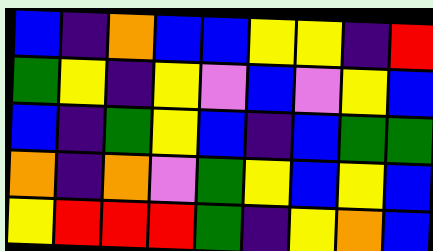[["blue", "indigo", "orange", "blue", "blue", "yellow", "yellow", "indigo", "red"], ["green", "yellow", "indigo", "yellow", "violet", "blue", "violet", "yellow", "blue"], ["blue", "indigo", "green", "yellow", "blue", "indigo", "blue", "green", "green"], ["orange", "indigo", "orange", "violet", "green", "yellow", "blue", "yellow", "blue"], ["yellow", "red", "red", "red", "green", "indigo", "yellow", "orange", "blue"]]